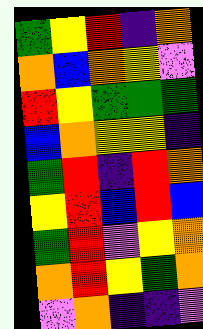[["green", "yellow", "red", "indigo", "orange"], ["orange", "blue", "orange", "yellow", "violet"], ["red", "yellow", "green", "green", "green"], ["blue", "orange", "yellow", "yellow", "indigo"], ["green", "red", "indigo", "red", "orange"], ["yellow", "red", "blue", "red", "blue"], ["green", "red", "violet", "yellow", "orange"], ["orange", "red", "yellow", "green", "orange"], ["violet", "orange", "indigo", "indigo", "violet"]]